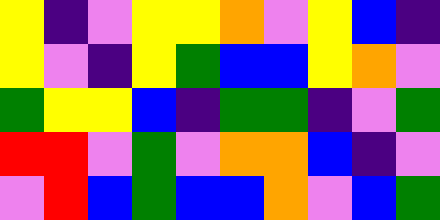[["yellow", "indigo", "violet", "yellow", "yellow", "orange", "violet", "yellow", "blue", "indigo"], ["yellow", "violet", "indigo", "yellow", "green", "blue", "blue", "yellow", "orange", "violet"], ["green", "yellow", "yellow", "blue", "indigo", "green", "green", "indigo", "violet", "green"], ["red", "red", "violet", "green", "violet", "orange", "orange", "blue", "indigo", "violet"], ["violet", "red", "blue", "green", "blue", "blue", "orange", "violet", "blue", "green"]]